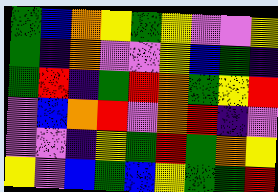[["green", "blue", "orange", "yellow", "green", "yellow", "violet", "violet", "yellow"], ["green", "indigo", "orange", "violet", "violet", "yellow", "blue", "green", "indigo"], ["green", "red", "indigo", "green", "red", "orange", "green", "yellow", "red"], ["violet", "blue", "orange", "red", "violet", "orange", "red", "indigo", "violet"], ["violet", "violet", "indigo", "yellow", "green", "red", "green", "orange", "yellow"], ["yellow", "violet", "blue", "green", "blue", "yellow", "green", "green", "red"]]